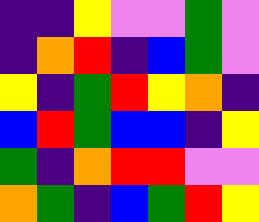[["indigo", "indigo", "yellow", "violet", "violet", "green", "violet"], ["indigo", "orange", "red", "indigo", "blue", "green", "violet"], ["yellow", "indigo", "green", "red", "yellow", "orange", "indigo"], ["blue", "red", "green", "blue", "blue", "indigo", "yellow"], ["green", "indigo", "orange", "red", "red", "violet", "violet"], ["orange", "green", "indigo", "blue", "green", "red", "yellow"]]